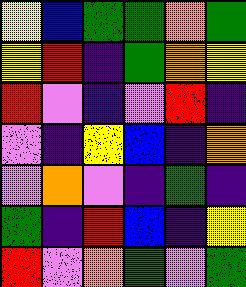[["yellow", "blue", "green", "green", "orange", "green"], ["yellow", "red", "indigo", "green", "orange", "yellow"], ["red", "violet", "indigo", "violet", "red", "indigo"], ["violet", "indigo", "yellow", "blue", "indigo", "orange"], ["violet", "orange", "violet", "indigo", "green", "indigo"], ["green", "indigo", "red", "blue", "indigo", "yellow"], ["red", "violet", "orange", "green", "violet", "green"]]